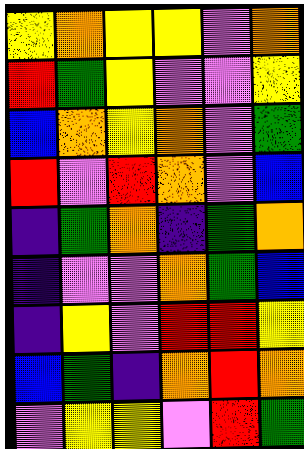[["yellow", "orange", "yellow", "yellow", "violet", "orange"], ["red", "green", "yellow", "violet", "violet", "yellow"], ["blue", "orange", "yellow", "orange", "violet", "green"], ["red", "violet", "red", "orange", "violet", "blue"], ["indigo", "green", "orange", "indigo", "green", "orange"], ["indigo", "violet", "violet", "orange", "green", "blue"], ["indigo", "yellow", "violet", "red", "red", "yellow"], ["blue", "green", "indigo", "orange", "red", "orange"], ["violet", "yellow", "yellow", "violet", "red", "green"]]